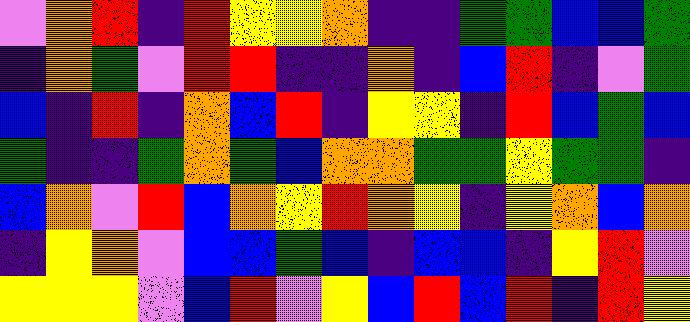[["violet", "orange", "red", "indigo", "red", "yellow", "yellow", "orange", "indigo", "indigo", "green", "green", "blue", "blue", "green"], ["indigo", "orange", "green", "violet", "red", "red", "indigo", "indigo", "orange", "indigo", "blue", "red", "indigo", "violet", "green"], ["blue", "indigo", "red", "indigo", "orange", "blue", "red", "indigo", "yellow", "yellow", "indigo", "red", "blue", "green", "blue"], ["green", "indigo", "indigo", "green", "orange", "green", "blue", "orange", "orange", "green", "green", "yellow", "green", "green", "indigo"], ["blue", "orange", "violet", "red", "blue", "orange", "yellow", "red", "orange", "yellow", "indigo", "yellow", "orange", "blue", "orange"], ["indigo", "yellow", "orange", "violet", "blue", "blue", "green", "blue", "indigo", "blue", "blue", "indigo", "yellow", "red", "violet"], ["yellow", "yellow", "yellow", "violet", "blue", "red", "violet", "yellow", "blue", "red", "blue", "red", "indigo", "red", "yellow"]]